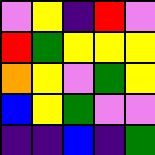[["violet", "yellow", "indigo", "red", "violet"], ["red", "green", "yellow", "yellow", "yellow"], ["orange", "yellow", "violet", "green", "yellow"], ["blue", "yellow", "green", "violet", "violet"], ["indigo", "indigo", "blue", "indigo", "green"]]